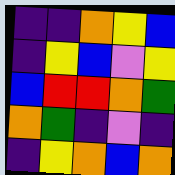[["indigo", "indigo", "orange", "yellow", "blue"], ["indigo", "yellow", "blue", "violet", "yellow"], ["blue", "red", "red", "orange", "green"], ["orange", "green", "indigo", "violet", "indigo"], ["indigo", "yellow", "orange", "blue", "orange"]]